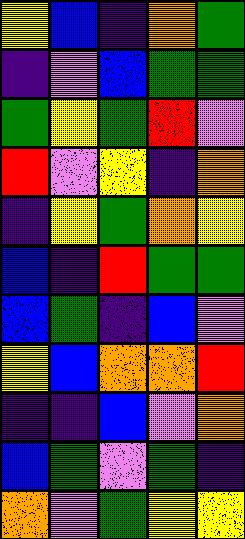[["yellow", "blue", "indigo", "orange", "green"], ["indigo", "violet", "blue", "green", "green"], ["green", "yellow", "green", "red", "violet"], ["red", "violet", "yellow", "indigo", "orange"], ["indigo", "yellow", "green", "orange", "yellow"], ["blue", "indigo", "red", "green", "green"], ["blue", "green", "indigo", "blue", "violet"], ["yellow", "blue", "orange", "orange", "red"], ["indigo", "indigo", "blue", "violet", "orange"], ["blue", "green", "violet", "green", "indigo"], ["orange", "violet", "green", "yellow", "yellow"]]